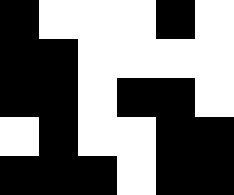[["black", "white", "white", "white", "black", "white"], ["black", "black", "white", "white", "white", "white"], ["black", "black", "white", "black", "black", "white"], ["white", "black", "white", "white", "black", "black"], ["black", "black", "black", "white", "black", "black"]]